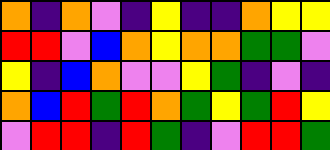[["orange", "indigo", "orange", "violet", "indigo", "yellow", "indigo", "indigo", "orange", "yellow", "yellow"], ["red", "red", "violet", "blue", "orange", "yellow", "orange", "orange", "green", "green", "violet"], ["yellow", "indigo", "blue", "orange", "violet", "violet", "yellow", "green", "indigo", "violet", "indigo"], ["orange", "blue", "red", "green", "red", "orange", "green", "yellow", "green", "red", "yellow"], ["violet", "red", "red", "indigo", "red", "green", "indigo", "violet", "red", "red", "green"]]